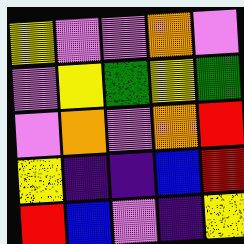[["yellow", "violet", "violet", "orange", "violet"], ["violet", "yellow", "green", "yellow", "green"], ["violet", "orange", "violet", "orange", "red"], ["yellow", "indigo", "indigo", "blue", "red"], ["red", "blue", "violet", "indigo", "yellow"]]